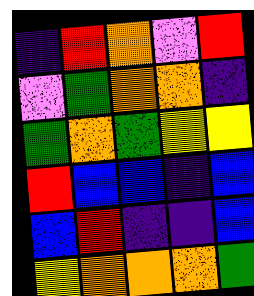[["indigo", "red", "orange", "violet", "red"], ["violet", "green", "orange", "orange", "indigo"], ["green", "orange", "green", "yellow", "yellow"], ["red", "blue", "blue", "indigo", "blue"], ["blue", "red", "indigo", "indigo", "blue"], ["yellow", "orange", "orange", "orange", "green"]]